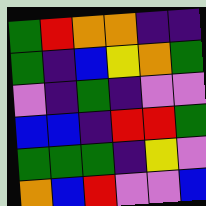[["green", "red", "orange", "orange", "indigo", "indigo"], ["green", "indigo", "blue", "yellow", "orange", "green"], ["violet", "indigo", "green", "indigo", "violet", "violet"], ["blue", "blue", "indigo", "red", "red", "green"], ["green", "green", "green", "indigo", "yellow", "violet"], ["orange", "blue", "red", "violet", "violet", "blue"]]